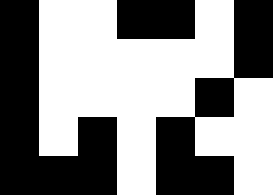[["black", "white", "white", "black", "black", "white", "black"], ["black", "white", "white", "white", "white", "white", "black"], ["black", "white", "white", "white", "white", "black", "white"], ["black", "white", "black", "white", "black", "white", "white"], ["black", "black", "black", "white", "black", "black", "white"]]